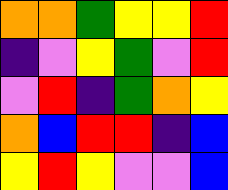[["orange", "orange", "green", "yellow", "yellow", "red"], ["indigo", "violet", "yellow", "green", "violet", "red"], ["violet", "red", "indigo", "green", "orange", "yellow"], ["orange", "blue", "red", "red", "indigo", "blue"], ["yellow", "red", "yellow", "violet", "violet", "blue"]]